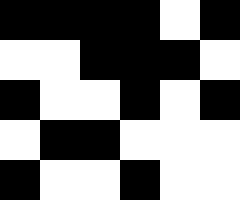[["black", "black", "black", "black", "white", "black"], ["white", "white", "black", "black", "black", "white"], ["black", "white", "white", "black", "white", "black"], ["white", "black", "black", "white", "white", "white"], ["black", "white", "white", "black", "white", "white"]]